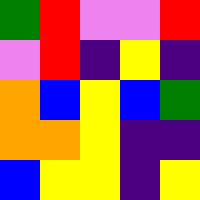[["green", "red", "violet", "violet", "red"], ["violet", "red", "indigo", "yellow", "indigo"], ["orange", "blue", "yellow", "blue", "green"], ["orange", "orange", "yellow", "indigo", "indigo"], ["blue", "yellow", "yellow", "indigo", "yellow"]]